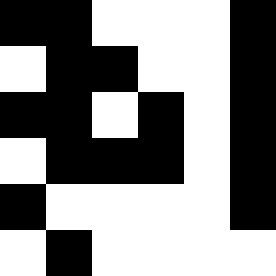[["black", "black", "white", "white", "white", "black"], ["white", "black", "black", "white", "white", "black"], ["black", "black", "white", "black", "white", "black"], ["white", "black", "black", "black", "white", "black"], ["black", "white", "white", "white", "white", "black"], ["white", "black", "white", "white", "white", "white"]]